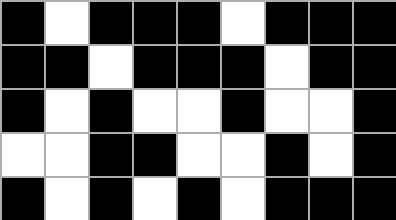[["black", "white", "black", "black", "black", "white", "black", "black", "black"], ["black", "black", "white", "black", "black", "black", "white", "black", "black"], ["black", "white", "black", "white", "white", "black", "white", "white", "black"], ["white", "white", "black", "black", "white", "white", "black", "white", "black"], ["black", "white", "black", "white", "black", "white", "black", "black", "black"]]